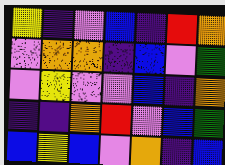[["yellow", "indigo", "violet", "blue", "indigo", "red", "orange"], ["violet", "orange", "orange", "indigo", "blue", "violet", "green"], ["violet", "yellow", "violet", "violet", "blue", "indigo", "orange"], ["indigo", "indigo", "orange", "red", "violet", "blue", "green"], ["blue", "yellow", "blue", "violet", "orange", "indigo", "blue"]]